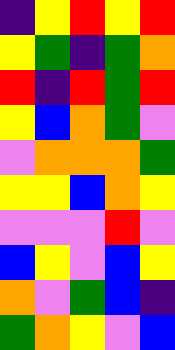[["indigo", "yellow", "red", "yellow", "red"], ["yellow", "green", "indigo", "green", "orange"], ["red", "indigo", "red", "green", "red"], ["yellow", "blue", "orange", "green", "violet"], ["violet", "orange", "orange", "orange", "green"], ["yellow", "yellow", "blue", "orange", "yellow"], ["violet", "violet", "violet", "red", "violet"], ["blue", "yellow", "violet", "blue", "yellow"], ["orange", "violet", "green", "blue", "indigo"], ["green", "orange", "yellow", "violet", "blue"]]